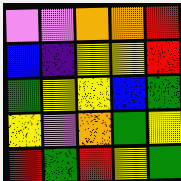[["violet", "violet", "orange", "orange", "red"], ["blue", "indigo", "yellow", "yellow", "red"], ["green", "yellow", "yellow", "blue", "green"], ["yellow", "violet", "orange", "green", "yellow"], ["red", "green", "red", "yellow", "green"]]